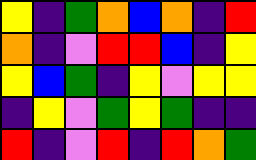[["yellow", "indigo", "green", "orange", "blue", "orange", "indigo", "red"], ["orange", "indigo", "violet", "red", "red", "blue", "indigo", "yellow"], ["yellow", "blue", "green", "indigo", "yellow", "violet", "yellow", "yellow"], ["indigo", "yellow", "violet", "green", "yellow", "green", "indigo", "indigo"], ["red", "indigo", "violet", "red", "indigo", "red", "orange", "green"]]